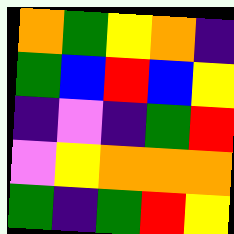[["orange", "green", "yellow", "orange", "indigo"], ["green", "blue", "red", "blue", "yellow"], ["indigo", "violet", "indigo", "green", "red"], ["violet", "yellow", "orange", "orange", "orange"], ["green", "indigo", "green", "red", "yellow"]]